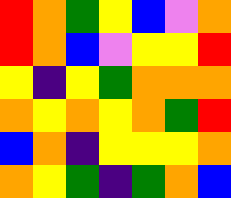[["red", "orange", "green", "yellow", "blue", "violet", "orange"], ["red", "orange", "blue", "violet", "yellow", "yellow", "red"], ["yellow", "indigo", "yellow", "green", "orange", "orange", "orange"], ["orange", "yellow", "orange", "yellow", "orange", "green", "red"], ["blue", "orange", "indigo", "yellow", "yellow", "yellow", "orange"], ["orange", "yellow", "green", "indigo", "green", "orange", "blue"]]